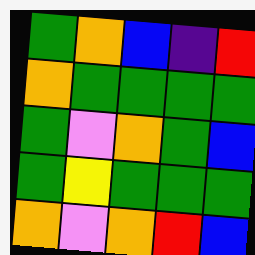[["green", "orange", "blue", "indigo", "red"], ["orange", "green", "green", "green", "green"], ["green", "violet", "orange", "green", "blue"], ["green", "yellow", "green", "green", "green"], ["orange", "violet", "orange", "red", "blue"]]